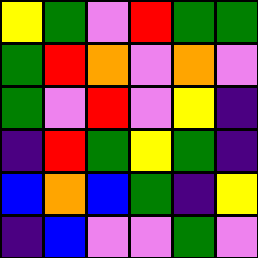[["yellow", "green", "violet", "red", "green", "green"], ["green", "red", "orange", "violet", "orange", "violet"], ["green", "violet", "red", "violet", "yellow", "indigo"], ["indigo", "red", "green", "yellow", "green", "indigo"], ["blue", "orange", "blue", "green", "indigo", "yellow"], ["indigo", "blue", "violet", "violet", "green", "violet"]]